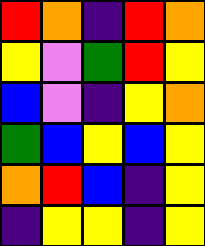[["red", "orange", "indigo", "red", "orange"], ["yellow", "violet", "green", "red", "yellow"], ["blue", "violet", "indigo", "yellow", "orange"], ["green", "blue", "yellow", "blue", "yellow"], ["orange", "red", "blue", "indigo", "yellow"], ["indigo", "yellow", "yellow", "indigo", "yellow"]]